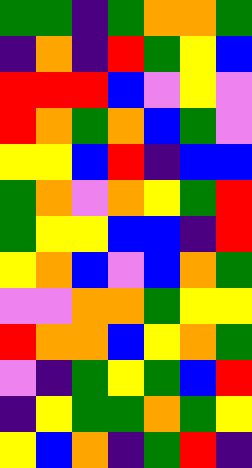[["green", "green", "indigo", "green", "orange", "orange", "green"], ["indigo", "orange", "indigo", "red", "green", "yellow", "blue"], ["red", "red", "red", "blue", "violet", "yellow", "violet"], ["red", "orange", "green", "orange", "blue", "green", "violet"], ["yellow", "yellow", "blue", "red", "indigo", "blue", "blue"], ["green", "orange", "violet", "orange", "yellow", "green", "red"], ["green", "yellow", "yellow", "blue", "blue", "indigo", "red"], ["yellow", "orange", "blue", "violet", "blue", "orange", "green"], ["violet", "violet", "orange", "orange", "green", "yellow", "yellow"], ["red", "orange", "orange", "blue", "yellow", "orange", "green"], ["violet", "indigo", "green", "yellow", "green", "blue", "red"], ["indigo", "yellow", "green", "green", "orange", "green", "yellow"], ["yellow", "blue", "orange", "indigo", "green", "red", "indigo"]]